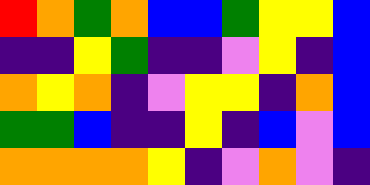[["red", "orange", "green", "orange", "blue", "blue", "green", "yellow", "yellow", "blue"], ["indigo", "indigo", "yellow", "green", "indigo", "indigo", "violet", "yellow", "indigo", "blue"], ["orange", "yellow", "orange", "indigo", "violet", "yellow", "yellow", "indigo", "orange", "blue"], ["green", "green", "blue", "indigo", "indigo", "yellow", "indigo", "blue", "violet", "blue"], ["orange", "orange", "orange", "orange", "yellow", "indigo", "violet", "orange", "violet", "indigo"]]